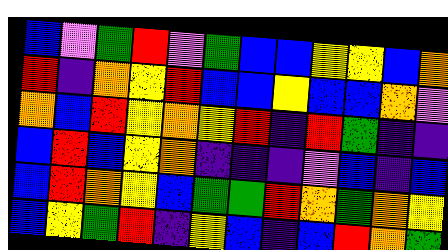[["blue", "violet", "green", "red", "violet", "green", "blue", "blue", "yellow", "yellow", "blue", "orange"], ["red", "indigo", "orange", "yellow", "red", "blue", "blue", "yellow", "blue", "blue", "orange", "violet"], ["orange", "blue", "red", "yellow", "orange", "yellow", "red", "indigo", "red", "green", "indigo", "indigo"], ["blue", "red", "blue", "yellow", "orange", "indigo", "indigo", "indigo", "violet", "blue", "indigo", "blue"], ["blue", "red", "orange", "yellow", "blue", "green", "green", "red", "orange", "green", "orange", "yellow"], ["blue", "yellow", "green", "red", "indigo", "yellow", "blue", "indigo", "blue", "red", "orange", "green"]]